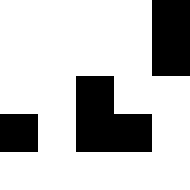[["white", "white", "white", "white", "black"], ["white", "white", "white", "white", "black"], ["white", "white", "black", "white", "white"], ["black", "white", "black", "black", "white"], ["white", "white", "white", "white", "white"]]